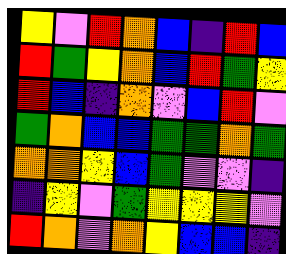[["yellow", "violet", "red", "orange", "blue", "indigo", "red", "blue"], ["red", "green", "yellow", "orange", "blue", "red", "green", "yellow"], ["red", "blue", "indigo", "orange", "violet", "blue", "red", "violet"], ["green", "orange", "blue", "blue", "green", "green", "orange", "green"], ["orange", "orange", "yellow", "blue", "green", "violet", "violet", "indigo"], ["indigo", "yellow", "violet", "green", "yellow", "yellow", "yellow", "violet"], ["red", "orange", "violet", "orange", "yellow", "blue", "blue", "indigo"]]